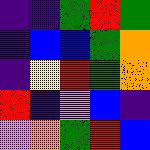[["indigo", "indigo", "green", "red", "green"], ["indigo", "blue", "blue", "green", "orange"], ["indigo", "yellow", "red", "green", "orange"], ["red", "indigo", "violet", "blue", "indigo"], ["violet", "orange", "green", "red", "blue"]]